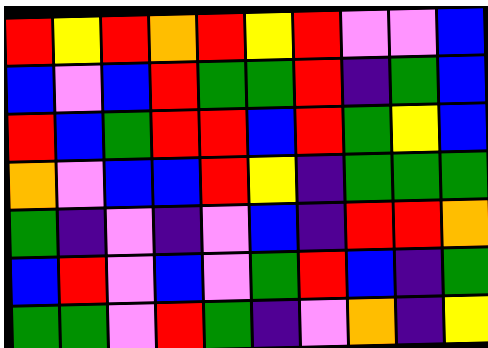[["red", "yellow", "red", "orange", "red", "yellow", "red", "violet", "violet", "blue"], ["blue", "violet", "blue", "red", "green", "green", "red", "indigo", "green", "blue"], ["red", "blue", "green", "red", "red", "blue", "red", "green", "yellow", "blue"], ["orange", "violet", "blue", "blue", "red", "yellow", "indigo", "green", "green", "green"], ["green", "indigo", "violet", "indigo", "violet", "blue", "indigo", "red", "red", "orange"], ["blue", "red", "violet", "blue", "violet", "green", "red", "blue", "indigo", "green"], ["green", "green", "violet", "red", "green", "indigo", "violet", "orange", "indigo", "yellow"]]